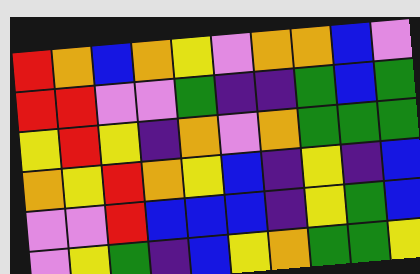[["red", "orange", "blue", "orange", "yellow", "violet", "orange", "orange", "blue", "violet"], ["red", "red", "violet", "violet", "green", "indigo", "indigo", "green", "blue", "green"], ["yellow", "red", "yellow", "indigo", "orange", "violet", "orange", "green", "green", "green"], ["orange", "yellow", "red", "orange", "yellow", "blue", "indigo", "yellow", "indigo", "blue"], ["violet", "violet", "red", "blue", "blue", "blue", "indigo", "yellow", "green", "blue"], ["violet", "yellow", "green", "indigo", "blue", "yellow", "orange", "green", "green", "yellow"]]